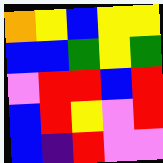[["orange", "yellow", "blue", "yellow", "yellow"], ["blue", "blue", "green", "yellow", "green"], ["violet", "red", "red", "blue", "red"], ["blue", "red", "yellow", "violet", "red"], ["blue", "indigo", "red", "violet", "violet"]]